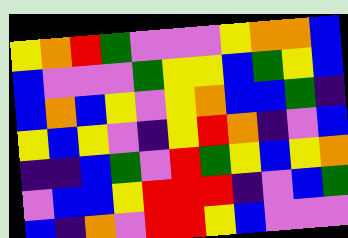[["yellow", "orange", "red", "green", "violet", "violet", "violet", "yellow", "orange", "orange", "blue"], ["blue", "violet", "violet", "violet", "green", "yellow", "yellow", "blue", "green", "yellow", "blue"], ["blue", "orange", "blue", "yellow", "violet", "yellow", "orange", "blue", "blue", "green", "indigo"], ["yellow", "blue", "yellow", "violet", "indigo", "yellow", "red", "orange", "indigo", "violet", "blue"], ["indigo", "indigo", "blue", "green", "violet", "red", "green", "yellow", "blue", "yellow", "orange"], ["violet", "blue", "blue", "yellow", "red", "red", "red", "indigo", "violet", "blue", "green"], ["blue", "indigo", "orange", "violet", "red", "red", "yellow", "blue", "violet", "violet", "violet"]]